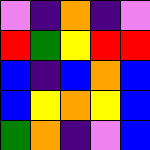[["violet", "indigo", "orange", "indigo", "violet"], ["red", "green", "yellow", "red", "red"], ["blue", "indigo", "blue", "orange", "blue"], ["blue", "yellow", "orange", "yellow", "blue"], ["green", "orange", "indigo", "violet", "blue"]]